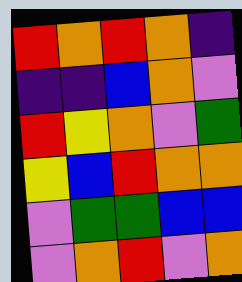[["red", "orange", "red", "orange", "indigo"], ["indigo", "indigo", "blue", "orange", "violet"], ["red", "yellow", "orange", "violet", "green"], ["yellow", "blue", "red", "orange", "orange"], ["violet", "green", "green", "blue", "blue"], ["violet", "orange", "red", "violet", "orange"]]